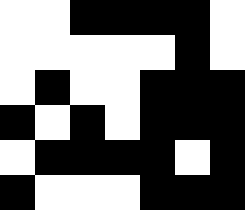[["white", "white", "black", "black", "black", "black", "white"], ["white", "white", "white", "white", "white", "black", "white"], ["white", "black", "white", "white", "black", "black", "black"], ["black", "white", "black", "white", "black", "black", "black"], ["white", "black", "black", "black", "black", "white", "black"], ["black", "white", "white", "white", "black", "black", "black"]]